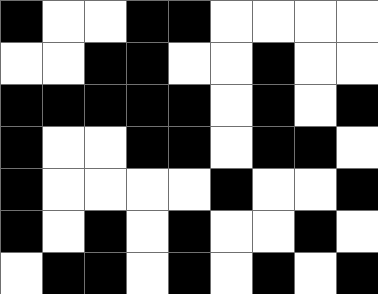[["black", "white", "white", "black", "black", "white", "white", "white", "white"], ["white", "white", "black", "black", "white", "white", "black", "white", "white"], ["black", "black", "black", "black", "black", "white", "black", "white", "black"], ["black", "white", "white", "black", "black", "white", "black", "black", "white"], ["black", "white", "white", "white", "white", "black", "white", "white", "black"], ["black", "white", "black", "white", "black", "white", "white", "black", "white"], ["white", "black", "black", "white", "black", "white", "black", "white", "black"]]